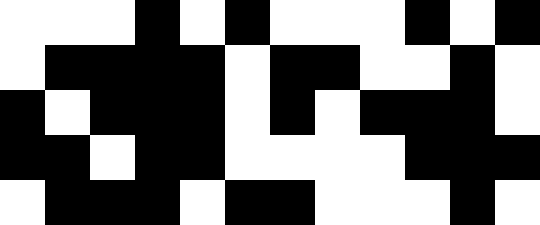[["white", "white", "white", "black", "white", "black", "white", "white", "white", "black", "white", "black"], ["white", "black", "black", "black", "black", "white", "black", "black", "white", "white", "black", "white"], ["black", "white", "black", "black", "black", "white", "black", "white", "black", "black", "black", "white"], ["black", "black", "white", "black", "black", "white", "white", "white", "white", "black", "black", "black"], ["white", "black", "black", "black", "white", "black", "black", "white", "white", "white", "black", "white"]]